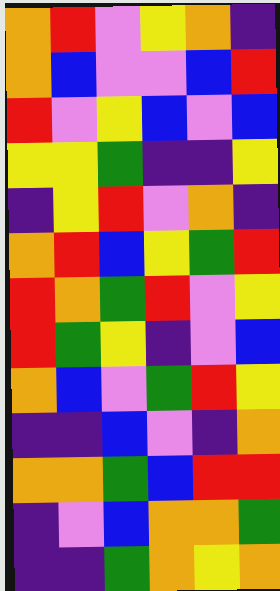[["orange", "red", "violet", "yellow", "orange", "indigo"], ["orange", "blue", "violet", "violet", "blue", "red"], ["red", "violet", "yellow", "blue", "violet", "blue"], ["yellow", "yellow", "green", "indigo", "indigo", "yellow"], ["indigo", "yellow", "red", "violet", "orange", "indigo"], ["orange", "red", "blue", "yellow", "green", "red"], ["red", "orange", "green", "red", "violet", "yellow"], ["red", "green", "yellow", "indigo", "violet", "blue"], ["orange", "blue", "violet", "green", "red", "yellow"], ["indigo", "indigo", "blue", "violet", "indigo", "orange"], ["orange", "orange", "green", "blue", "red", "red"], ["indigo", "violet", "blue", "orange", "orange", "green"], ["indigo", "indigo", "green", "orange", "yellow", "orange"]]